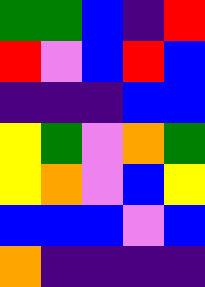[["green", "green", "blue", "indigo", "red"], ["red", "violet", "blue", "red", "blue"], ["indigo", "indigo", "indigo", "blue", "blue"], ["yellow", "green", "violet", "orange", "green"], ["yellow", "orange", "violet", "blue", "yellow"], ["blue", "blue", "blue", "violet", "blue"], ["orange", "indigo", "indigo", "indigo", "indigo"]]